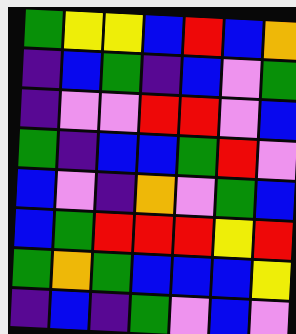[["green", "yellow", "yellow", "blue", "red", "blue", "orange"], ["indigo", "blue", "green", "indigo", "blue", "violet", "green"], ["indigo", "violet", "violet", "red", "red", "violet", "blue"], ["green", "indigo", "blue", "blue", "green", "red", "violet"], ["blue", "violet", "indigo", "orange", "violet", "green", "blue"], ["blue", "green", "red", "red", "red", "yellow", "red"], ["green", "orange", "green", "blue", "blue", "blue", "yellow"], ["indigo", "blue", "indigo", "green", "violet", "blue", "violet"]]